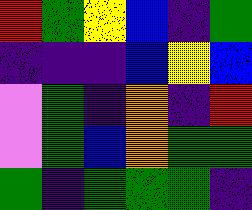[["red", "green", "yellow", "blue", "indigo", "green"], ["indigo", "indigo", "indigo", "blue", "yellow", "blue"], ["violet", "green", "indigo", "orange", "indigo", "red"], ["violet", "green", "blue", "orange", "green", "green"], ["green", "indigo", "green", "green", "green", "indigo"]]